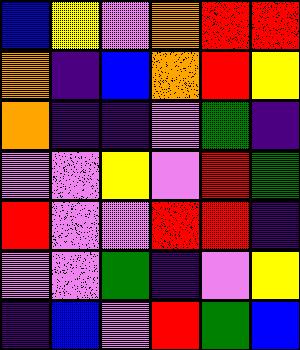[["blue", "yellow", "violet", "orange", "red", "red"], ["orange", "indigo", "blue", "orange", "red", "yellow"], ["orange", "indigo", "indigo", "violet", "green", "indigo"], ["violet", "violet", "yellow", "violet", "red", "green"], ["red", "violet", "violet", "red", "red", "indigo"], ["violet", "violet", "green", "indigo", "violet", "yellow"], ["indigo", "blue", "violet", "red", "green", "blue"]]